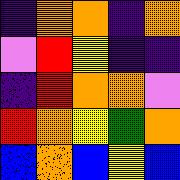[["indigo", "orange", "orange", "indigo", "orange"], ["violet", "red", "yellow", "indigo", "indigo"], ["indigo", "red", "orange", "orange", "violet"], ["red", "orange", "yellow", "green", "orange"], ["blue", "orange", "blue", "yellow", "blue"]]